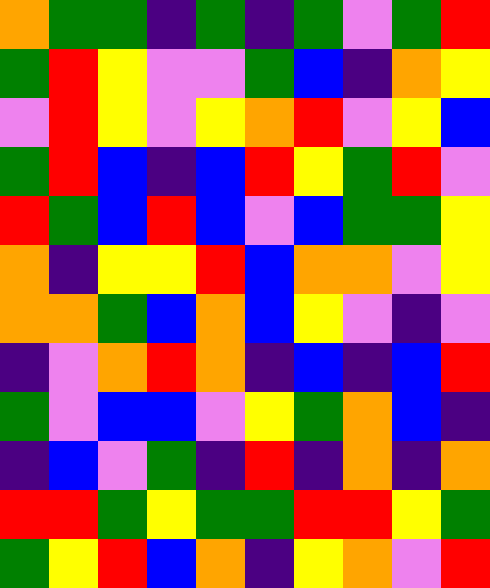[["orange", "green", "green", "indigo", "green", "indigo", "green", "violet", "green", "red"], ["green", "red", "yellow", "violet", "violet", "green", "blue", "indigo", "orange", "yellow"], ["violet", "red", "yellow", "violet", "yellow", "orange", "red", "violet", "yellow", "blue"], ["green", "red", "blue", "indigo", "blue", "red", "yellow", "green", "red", "violet"], ["red", "green", "blue", "red", "blue", "violet", "blue", "green", "green", "yellow"], ["orange", "indigo", "yellow", "yellow", "red", "blue", "orange", "orange", "violet", "yellow"], ["orange", "orange", "green", "blue", "orange", "blue", "yellow", "violet", "indigo", "violet"], ["indigo", "violet", "orange", "red", "orange", "indigo", "blue", "indigo", "blue", "red"], ["green", "violet", "blue", "blue", "violet", "yellow", "green", "orange", "blue", "indigo"], ["indigo", "blue", "violet", "green", "indigo", "red", "indigo", "orange", "indigo", "orange"], ["red", "red", "green", "yellow", "green", "green", "red", "red", "yellow", "green"], ["green", "yellow", "red", "blue", "orange", "indigo", "yellow", "orange", "violet", "red"]]